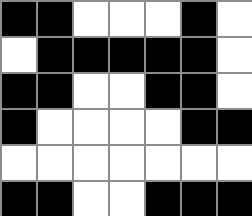[["black", "black", "white", "white", "white", "black", "white"], ["white", "black", "black", "black", "black", "black", "white"], ["black", "black", "white", "white", "black", "black", "white"], ["black", "white", "white", "white", "white", "black", "black"], ["white", "white", "white", "white", "white", "white", "white"], ["black", "black", "white", "white", "black", "black", "black"]]